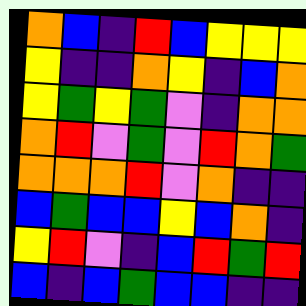[["orange", "blue", "indigo", "red", "blue", "yellow", "yellow", "yellow"], ["yellow", "indigo", "indigo", "orange", "yellow", "indigo", "blue", "orange"], ["yellow", "green", "yellow", "green", "violet", "indigo", "orange", "orange"], ["orange", "red", "violet", "green", "violet", "red", "orange", "green"], ["orange", "orange", "orange", "red", "violet", "orange", "indigo", "indigo"], ["blue", "green", "blue", "blue", "yellow", "blue", "orange", "indigo"], ["yellow", "red", "violet", "indigo", "blue", "red", "green", "red"], ["blue", "indigo", "blue", "green", "blue", "blue", "indigo", "indigo"]]